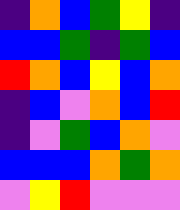[["indigo", "orange", "blue", "green", "yellow", "indigo"], ["blue", "blue", "green", "indigo", "green", "blue"], ["red", "orange", "blue", "yellow", "blue", "orange"], ["indigo", "blue", "violet", "orange", "blue", "red"], ["indigo", "violet", "green", "blue", "orange", "violet"], ["blue", "blue", "blue", "orange", "green", "orange"], ["violet", "yellow", "red", "violet", "violet", "violet"]]